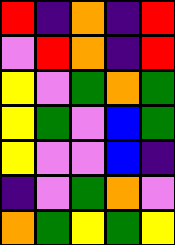[["red", "indigo", "orange", "indigo", "red"], ["violet", "red", "orange", "indigo", "red"], ["yellow", "violet", "green", "orange", "green"], ["yellow", "green", "violet", "blue", "green"], ["yellow", "violet", "violet", "blue", "indigo"], ["indigo", "violet", "green", "orange", "violet"], ["orange", "green", "yellow", "green", "yellow"]]